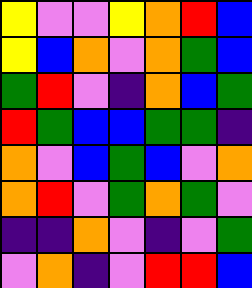[["yellow", "violet", "violet", "yellow", "orange", "red", "blue"], ["yellow", "blue", "orange", "violet", "orange", "green", "blue"], ["green", "red", "violet", "indigo", "orange", "blue", "green"], ["red", "green", "blue", "blue", "green", "green", "indigo"], ["orange", "violet", "blue", "green", "blue", "violet", "orange"], ["orange", "red", "violet", "green", "orange", "green", "violet"], ["indigo", "indigo", "orange", "violet", "indigo", "violet", "green"], ["violet", "orange", "indigo", "violet", "red", "red", "blue"]]